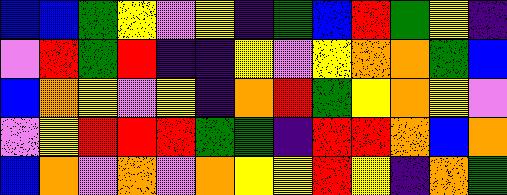[["blue", "blue", "green", "yellow", "violet", "yellow", "indigo", "green", "blue", "red", "green", "yellow", "indigo"], ["violet", "red", "green", "red", "indigo", "indigo", "yellow", "violet", "yellow", "orange", "orange", "green", "blue"], ["blue", "orange", "yellow", "violet", "yellow", "indigo", "orange", "red", "green", "yellow", "orange", "yellow", "violet"], ["violet", "yellow", "red", "red", "red", "green", "green", "indigo", "red", "red", "orange", "blue", "orange"], ["blue", "orange", "violet", "orange", "violet", "orange", "yellow", "yellow", "red", "yellow", "indigo", "orange", "green"]]